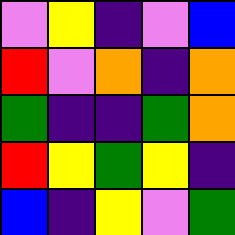[["violet", "yellow", "indigo", "violet", "blue"], ["red", "violet", "orange", "indigo", "orange"], ["green", "indigo", "indigo", "green", "orange"], ["red", "yellow", "green", "yellow", "indigo"], ["blue", "indigo", "yellow", "violet", "green"]]